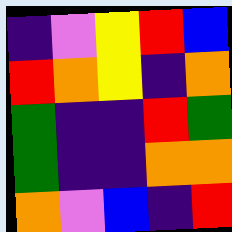[["indigo", "violet", "yellow", "red", "blue"], ["red", "orange", "yellow", "indigo", "orange"], ["green", "indigo", "indigo", "red", "green"], ["green", "indigo", "indigo", "orange", "orange"], ["orange", "violet", "blue", "indigo", "red"]]